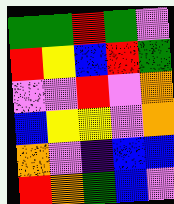[["green", "green", "red", "green", "violet"], ["red", "yellow", "blue", "red", "green"], ["violet", "violet", "red", "violet", "orange"], ["blue", "yellow", "yellow", "violet", "orange"], ["orange", "violet", "indigo", "blue", "blue"], ["red", "orange", "green", "blue", "violet"]]